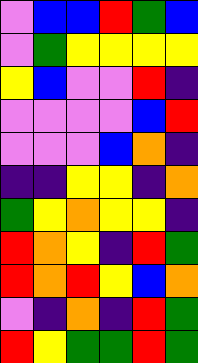[["violet", "blue", "blue", "red", "green", "blue"], ["violet", "green", "yellow", "yellow", "yellow", "yellow"], ["yellow", "blue", "violet", "violet", "red", "indigo"], ["violet", "violet", "violet", "violet", "blue", "red"], ["violet", "violet", "violet", "blue", "orange", "indigo"], ["indigo", "indigo", "yellow", "yellow", "indigo", "orange"], ["green", "yellow", "orange", "yellow", "yellow", "indigo"], ["red", "orange", "yellow", "indigo", "red", "green"], ["red", "orange", "red", "yellow", "blue", "orange"], ["violet", "indigo", "orange", "indigo", "red", "green"], ["red", "yellow", "green", "green", "red", "green"]]